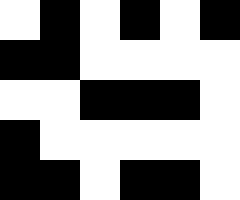[["white", "black", "white", "black", "white", "black"], ["black", "black", "white", "white", "white", "white"], ["white", "white", "black", "black", "black", "white"], ["black", "white", "white", "white", "white", "white"], ["black", "black", "white", "black", "black", "white"]]